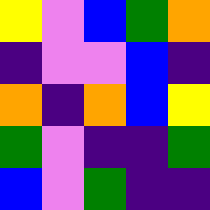[["yellow", "violet", "blue", "green", "orange"], ["indigo", "violet", "violet", "blue", "indigo"], ["orange", "indigo", "orange", "blue", "yellow"], ["green", "violet", "indigo", "indigo", "green"], ["blue", "violet", "green", "indigo", "indigo"]]